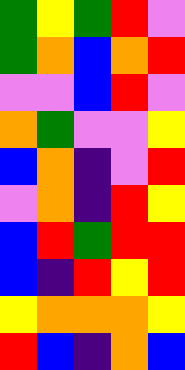[["green", "yellow", "green", "red", "violet"], ["green", "orange", "blue", "orange", "red"], ["violet", "violet", "blue", "red", "violet"], ["orange", "green", "violet", "violet", "yellow"], ["blue", "orange", "indigo", "violet", "red"], ["violet", "orange", "indigo", "red", "yellow"], ["blue", "red", "green", "red", "red"], ["blue", "indigo", "red", "yellow", "red"], ["yellow", "orange", "orange", "orange", "yellow"], ["red", "blue", "indigo", "orange", "blue"]]